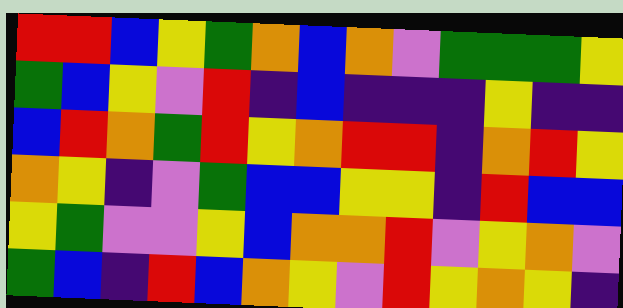[["red", "red", "blue", "yellow", "green", "orange", "blue", "orange", "violet", "green", "green", "green", "yellow"], ["green", "blue", "yellow", "violet", "red", "indigo", "blue", "indigo", "indigo", "indigo", "yellow", "indigo", "indigo"], ["blue", "red", "orange", "green", "red", "yellow", "orange", "red", "red", "indigo", "orange", "red", "yellow"], ["orange", "yellow", "indigo", "violet", "green", "blue", "blue", "yellow", "yellow", "indigo", "red", "blue", "blue"], ["yellow", "green", "violet", "violet", "yellow", "blue", "orange", "orange", "red", "violet", "yellow", "orange", "violet"], ["green", "blue", "indigo", "red", "blue", "orange", "yellow", "violet", "red", "yellow", "orange", "yellow", "indigo"]]